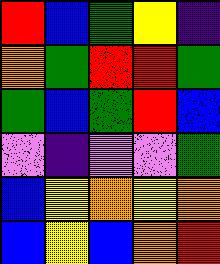[["red", "blue", "green", "yellow", "indigo"], ["orange", "green", "red", "red", "green"], ["green", "blue", "green", "red", "blue"], ["violet", "indigo", "violet", "violet", "green"], ["blue", "yellow", "orange", "yellow", "orange"], ["blue", "yellow", "blue", "orange", "red"]]